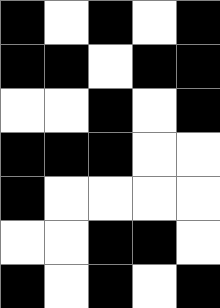[["black", "white", "black", "white", "black"], ["black", "black", "white", "black", "black"], ["white", "white", "black", "white", "black"], ["black", "black", "black", "white", "white"], ["black", "white", "white", "white", "white"], ["white", "white", "black", "black", "white"], ["black", "white", "black", "white", "black"]]